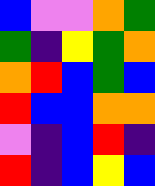[["blue", "violet", "violet", "orange", "green"], ["green", "indigo", "yellow", "green", "orange"], ["orange", "red", "blue", "green", "blue"], ["red", "blue", "blue", "orange", "orange"], ["violet", "indigo", "blue", "red", "indigo"], ["red", "indigo", "blue", "yellow", "blue"]]